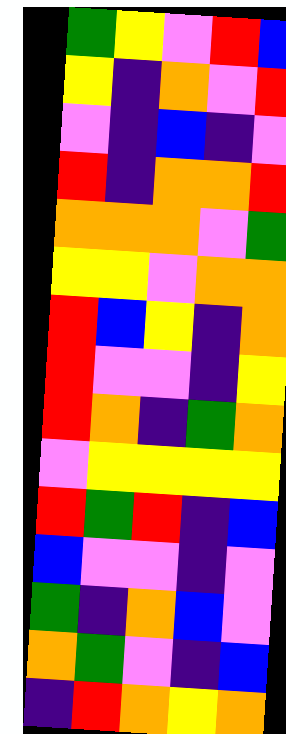[["green", "yellow", "violet", "red", "blue"], ["yellow", "indigo", "orange", "violet", "red"], ["violet", "indigo", "blue", "indigo", "violet"], ["red", "indigo", "orange", "orange", "red"], ["orange", "orange", "orange", "violet", "green"], ["yellow", "yellow", "violet", "orange", "orange"], ["red", "blue", "yellow", "indigo", "orange"], ["red", "violet", "violet", "indigo", "yellow"], ["red", "orange", "indigo", "green", "orange"], ["violet", "yellow", "yellow", "yellow", "yellow"], ["red", "green", "red", "indigo", "blue"], ["blue", "violet", "violet", "indigo", "violet"], ["green", "indigo", "orange", "blue", "violet"], ["orange", "green", "violet", "indigo", "blue"], ["indigo", "red", "orange", "yellow", "orange"]]